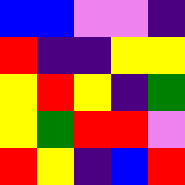[["blue", "blue", "violet", "violet", "indigo"], ["red", "indigo", "indigo", "yellow", "yellow"], ["yellow", "red", "yellow", "indigo", "green"], ["yellow", "green", "red", "red", "violet"], ["red", "yellow", "indigo", "blue", "red"]]